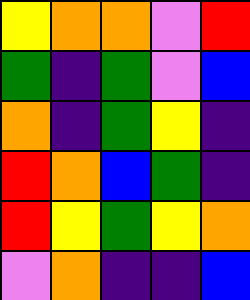[["yellow", "orange", "orange", "violet", "red"], ["green", "indigo", "green", "violet", "blue"], ["orange", "indigo", "green", "yellow", "indigo"], ["red", "orange", "blue", "green", "indigo"], ["red", "yellow", "green", "yellow", "orange"], ["violet", "orange", "indigo", "indigo", "blue"]]